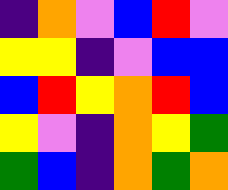[["indigo", "orange", "violet", "blue", "red", "violet"], ["yellow", "yellow", "indigo", "violet", "blue", "blue"], ["blue", "red", "yellow", "orange", "red", "blue"], ["yellow", "violet", "indigo", "orange", "yellow", "green"], ["green", "blue", "indigo", "orange", "green", "orange"]]